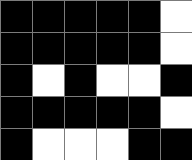[["black", "black", "black", "black", "black", "white"], ["black", "black", "black", "black", "black", "white"], ["black", "white", "black", "white", "white", "black"], ["black", "black", "black", "black", "black", "white"], ["black", "white", "white", "white", "black", "black"]]